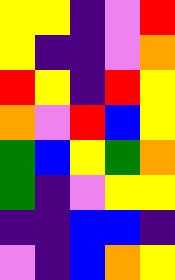[["yellow", "yellow", "indigo", "violet", "red"], ["yellow", "indigo", "indigo", "violet", "orange"], ["red", "yellow", "indigo", "red", "yellow"], ["orange", "violet", "red", "blue", "yellow"], ["green", "blue", "yellow", "green", "orange"], ["green", "indigo", "violet", "yellow", "yellow"], ["indigo", "indigo", "blue", "blue", "indigo"], ["violet", "indigo", "blue", "orange", "yellow"]]